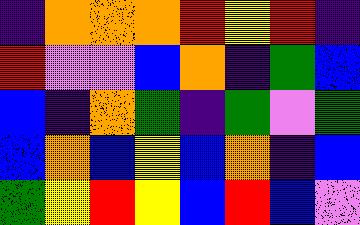[["indigo", "orange", "orange", "orange", "red", "yellow", "red", "indigo"], ["red", "violet", "violet", "blue", "orange", "indigo", "green", "blue"], ["blue", "indigo", "orange", "green", "indigo", "green", "violet", "green"], ["blue", "orange", "blue", "yellow", "blue", "orange", "indigo", "blue"], ["green", "yellow", "red", "yellow", "blue", "red", "blue", "violet"]]